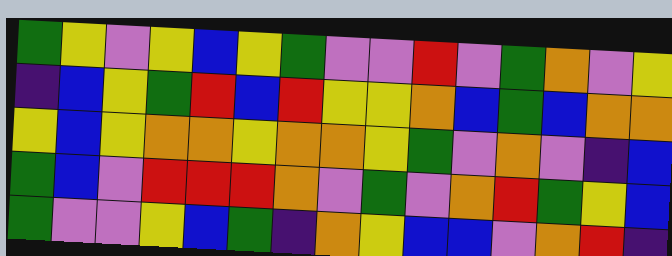[["green", "yellow", "violet", "yellow", "blue", "yellow", "green", "violet", "violet", "red", "violet", "green", "orange", "violet", "yellow"], ["indigo", "blue", "yellow", "green", "red", "blue", "red", "yellow", "yellow", "orange", "blue", "green", "blue", "orange", "orange"], ["yellow", "blue", "yellow", "orange", "orange", "yellow", "orange", "orange", "yellow", "green", "violet", "orange", "violet", "indigo", "blue"], ["green", "blue", "violet", "red", "red", "red", "orange", "violet", "green", "violet", "orange", "red", "green", "yellow", "blue"], ["green", "violet", "violet", "yellow", "blue", "green", "indigo", "orange", "yellow", "blue", "blue", "violet", "orange", "red", "indigo"]]